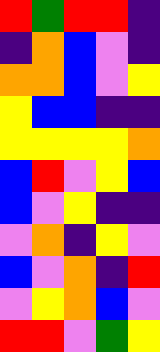[["red", "green", "red", "red", "indigo"], ["indigo", "orange", "blue", "violet", "indigo"], ["orange", "orange", "blue", "violet", "yellow"], ["yellow", "blue", "blue", "indigo", "indigo"], ["yellow", "yellow", "yellow", "yellow", "orange"], ["blue", "red", "violet", "yellow", "blue"], ["blue", "violet", "yellow", "indigo", "indigo"], ["violet", "orange", "indigo", "yellow", "violet"], ["blue", "violet", "orange", "indigo", "red"], ["violet", "yellow", "orange", "blue", "violet"], ["red", "red", "violet", "green", "yellow"]]